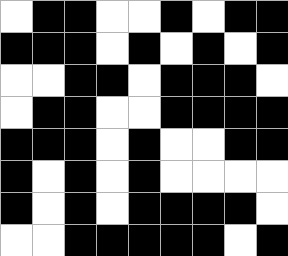[["white", "black", "black", "white", "white", "black", "white", "black", "black"], ["black", "black", "black", "white", "black", "white", "black", "white", "black"], ["white", "white", "black", "black", "white", "black", "black", "black", "white"], ["white", "black", "black", "white", "white", "black", "black", "black", "black"], ["black", "black", "black", "white", "black", "white", "white", "black", "black"], ["black", "white", "black", "white", "black", "white", "white", "white", "white"], ["black", "white", "black", "white", "black", "black", "black", "black", "white"], ["white", "white", "black", "black", "black", "black", "black", "white", "black"]]